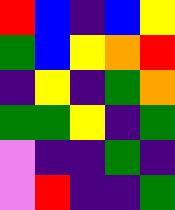[["red", "blue", "indigo", "blue", "yellow"], ["green", "blue", "yellow", "orange", "red"], ["indigo", "yellow", "indigo", "green", "orange"], ["green", "green", "yellow", "indigo", "green"], ["violet", "indigo", "indigo", "green", "indigo"], ["violet", "red", "indigo", "indigo", "green"]]